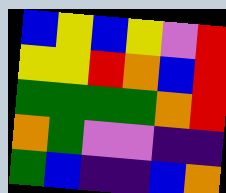[["blue", "yellow", "blue", "yellow", "violet", "red"], ["yellow", "yellow", "red", "orange", "blue", "red"], ["green", "green", "green", "green", "orange", "red"], ["orange", "green", "violet", "violet", "indigo", "indigo"], ["green", "blue", "indigo", "indigo", "blue", "orange"]]